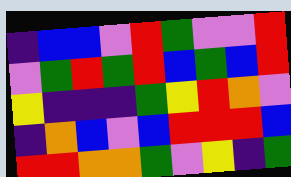[["indigo", "blue", "blue", "violet", "red", "green", "violet", "violet", "red"], ["violet", "green", "red", "green", "red", "blue", "green", "blue", "red"], ["yellow", "indigo", "indigo", "indigo", "green", "yellow", "red", "orange", "violet"], ["indigo", "orange", "blue", "violet", "blue", "red", "red", "red", "blue"], ["red", "red", "orange", "orange", "green", "violet", "yellow", "indigo", "green"]]